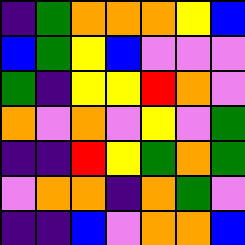[["indigo", "green", "orange", "orange", "orange", "yellow", "blue"], ["blue", "green", "yellow", "blue", "violet", "violet", "violet"], ["green", "indigo", "yellow", "yellow", "red", "orange", "violet"], ["orange", "violet", "orange", "violet", "yellow", "violet", "green"], ["indigo", "indigo", "red", "yellow", "green", "orange", "green"], ["violet", "orange", "orange", "indigo", "orange", "green", "violet"], ["indigo", "indigo", "blue", "violet", "orange", "orange", "blue"]]